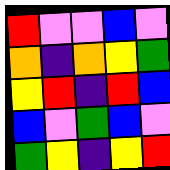[["red", "violet", "violet", "blue", "violet"], ["orange", "indigo", "orange", "yellow", "green"], ["yellow", "red", "indigo", "red", "blue"], ["blue", "violet", "green", "blue", "violet"], ["green", "yellow", "indigo", "yellow", "red"]]